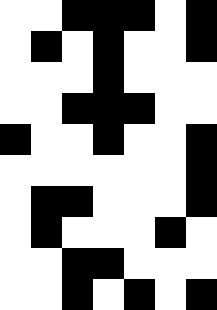[["white", "white", "black", "black", "black", "white", "black"], ["white", "black", "white", "black", "white", "white", "black"], ["white", "white", "white", "black", "white", "white", "white"], ["white", "white", "black", "black", "black", "white", "white"], ["black", "white", "white", "black", "white", "white", "black"], ["white", "white", "white", "white", "white", "white", "black"], ["white", "black", "black", "white", "white", "white", "black"], ["white", "black", "white", "white", "white", "black", "white"], ["white", "white", "black", "black", "white", "white", "white"], ["white", "white", "black", "white", "black", "white", "black"]]